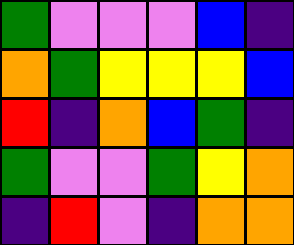[["green", "violet", "violet", "violet", "blue", "indigo"], ["orange", "green", "yellow", "yellow", "yellow", "blue"], ["red", "indigo", "orange", "blue", "green", "indigo"], ["green", "violet", "violet", "green", "yellow", "orange"], ["indigo", "red", "violet", "indigo", "orange", "orange"]]